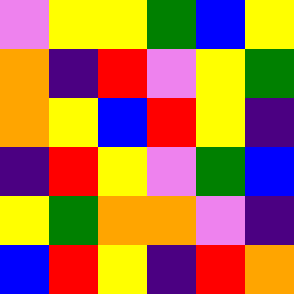[["violet", "yellow", "yellow", "green", "blue", "yellow"], ["orange", "indigo", "red", "violet", "yellow", "green"], ["orange", "yellow", "blue", "red", "yellow", "indigo"], ["indigo", "red", "yellow", "violet", "green", "blue"], ["yellow", "green", "orange", "orange", "violet", "indigo"], ["blue", "red", "yellow", "indigo", "red", "orange"]]